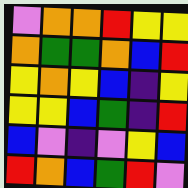[["violet", "orange", "orange", "red", "yellow", "yellow"], ["orange", "green", "green", "orange", "blue", "red"], ["yellow", "orange", "yellow", "blue", "indigo", "yellow"], ["yellow", "yellow", "blue", "green", "indigo", "red"], ["blue", "violet", "indigo", "violet", "yellow", "blue"], ["red", "orange", "blue", "green", "red", "violet"]]